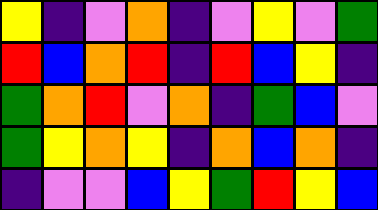[["yellow", "indigo", "violet", "orange", "indigo", "violet", "yellow", "violet", "green"], ["red", "blue", "orange", "red", "indigo", "red", "blue", "yellow", "indigo"], ["green", "orange", "red", "violet", "orange", "indigo", "green", "blue", "violet"], ["green", "yellow", "orange", "yellow", "indigo", "orange", "blue", "orange", "indigo"], ["indigo", "violet", "violet", "blue", "yellow", "green", "red", "yellow", "blue"]]